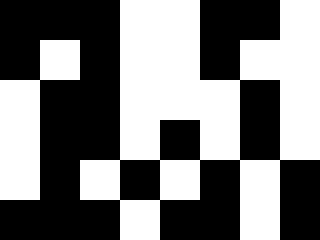[["black", "black", "black", "white", "white", "black", "black", "white"], ["black", "white", "black", "white", "white", "black", "white", "white"], ["white", "black", "black", "white", "white", "white", "black", "white"], ["white", "black", "black", "white", "black", "white", "black", "white"], ["white", "black", "white", "black", "white", "black", "white", "black"], ["black", "black", "black", "white", "black", "black", "white", "black"]]